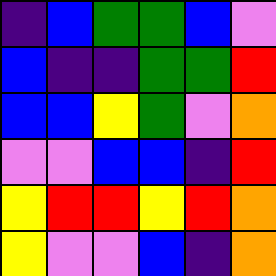[["indigo", "blue", "green", "green", "blue", "violet"], ["blue", "indigo", "indigo", "green", "green", "red"], ["blue", "blue", "yellow", "green", "violet", "orange"], ["violet", "violet", "blue", "blue", "indigo", "red"], ["yellow", "red", "red", "yellow", "red", "orange"], ["yellow", "violet", "violet", "blue", "indigo", "orange"]]